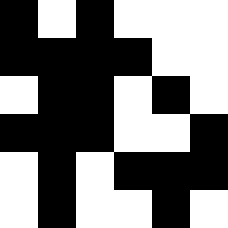[["black", "white", "black", "white", "white", "white"], ["black", "black", "black", "black", "white", "white"], ["white", "black", "black", "white", "black", "white"], ["black", "black", "black", "white", "white", "black"], ["white", "black", "white", "black", "black", "black"], ["white", "black", "white", "white", "black", "white"]]